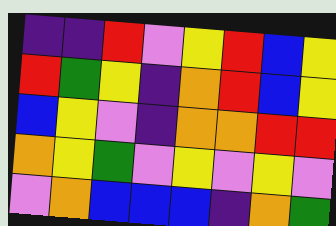[["indigo", "indigo", "red", "violet", "yellow", "red", "blue", "yellow"], ["red", "green", "yellow", "indigo", "orange", "red", "blue", "yellow"], ["blue", "yellow", "violet", "indigo", "orange", "orange", "red", "red"], ["orange", "yellow", "green", "violet", "yellow", "violet", "yellow", "violet"], ["violet", "orange", "blue", "blue", "blue", "indigo", "orange", "green"]]